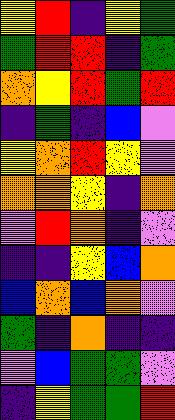[["yellow", "red", "indigo", "yellow", "green"], ["green", "red", "red", "indigo", "green"], ["orange", "yellow", "red", "green", "red"], ["indigo", "green", "indigo", "blue", "violet"], ["yellow", "orange", "red", "yellow", "violet"], ["orange", "orange", "yellow", "indigo", "orange"], ["violet", "red", "orange", "indigo", "violet"], ["indigo", "indigo", "yellow", "blue", "orange"], ["blue", "orange", "blue", "orange", "violet"], ["green", "indigo", "orange", "indigo", "indigo"], ["violet", "blue", "green", "green", "violet"], ["indigo", "yellow", "green", "green", "red"]]